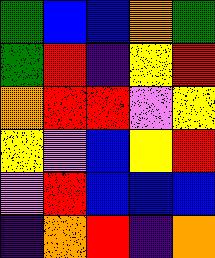[["green", "blue", "blue", "orange", "green"], ["green", "red", "indigo", "yellow", "red"], ["orange", "red", "red", "violet", "yellow"], ["yellow", "violet", "blue", "yellow", "red"], ["violet", "red", "blue", "blue", "blue"], ["indigo", "orange", "red", "indigo", "orange"]]